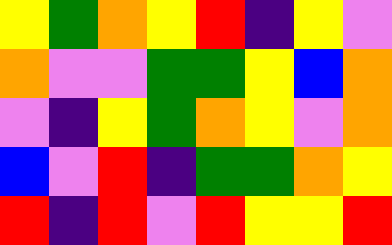[["yellow", "green", "orange", "yellow", "red", "indigo", "yellow", "violet"], ["orange", "violet", "violet", "green", "green", "yellow", "blue", "orange"], ["violet", "indigo", "yellow", "green", "orange", "yellow", "violet", "orange"], ["blue", "violet", "red", "indigo", "green", "green", "orange", "yellow"], ["red", "indigo", "red", "violet", "red", "yellow", "yellow", "red"]]